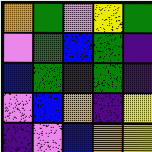[["orange", "green", "violet", "yellow", "green"], ["violet", "green", "blue", "green", "indigo"], ["blue", "green", "indigo", "green", "indigo"], ["violet", "blue", "orange", "indigo", "yellow"], ["indigo", "violet", "blue", "orange", "yellow"]]